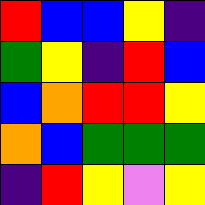[["red", "blue", "blue", "yellow", "indigo"], ["green", "yellow", "indigo", "red", "blue"], ["blue", "orange", "red", "red", "yellow"], ["orange", "blue", "green", "green", "green"], ["indigo", "red", "yellow", "violet", "yellow"]]